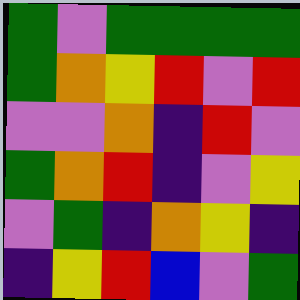[["green", "violet", "green", "green", "green", "green"], ["green", "orange", "yellow", "red", "violet", "red"], ["violet", "violet", "orange", "indigo", "red", "violet"], ["green", "orange", "red", "indigo", "violet", "yellow"], ["violet", "green", "indigo", "orange", "yellow", "indigo"], ["indigo", "yellow", "red", "blue", "violet", "green"]]